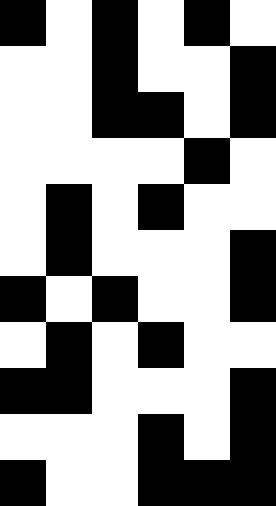[["black", "white", "black", "white", "black", "white"], ["white", "white", "black", "white", "white", "black"], ["white", "white", "black", "black", "white", "black"], ["white", "white", "white", "white", "black", "white"], ["white", "black", "white", "black", "white", "white"], ["white", "black", "white", "white", "white", "black"], ["black", "white", "black", "white", "white", "black"], ["white", "black", "white", "black", "white", "white"], ["black", "black", "white", "white", "white", "black"], ["white", "white", "white", "black", "white", "black"], ["black", "white", "white", "black", "black", "black"]]